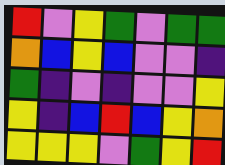[["red", "violet", "yellow", "green", "violet", "green", "green"], ["orange", "blue", "yellow", "blue", "violet", "violet", "indigo"], ["green", "indigo", "violet", "indigo", "violet", "violet", "yellow"], ["yellow", "indigo", "blue", "red", "blue", "yellow", "orange"], ["yellow", "yellow", "yellow", "violet", "green", "yellow", "red"]]